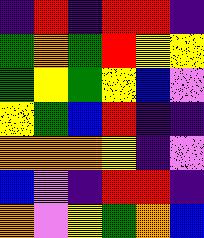[["indigo", "red", "indigo", "red", "red", "indigo"], ["green", "orange", "green", "red", "yellow", "yellow"], ["green", "yellow", "green", "yellow", "blue", "violet"], ["yellow", "green", "blue", "red", "indigo", "indigo"], ["orange", "orange", "orange", "yellow", "indigo", "violet"], ["blue", "violet", "indigo", "red", "red", "indigo"], ["orange", "violet", "yellow", "green", "orange", "blue"]]